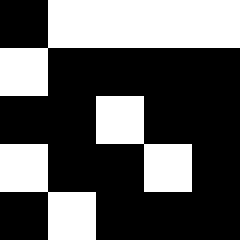[["black", "white", "white", "white", "white"], ["white", "black", "black", "black", "black"], ["black", "black", "white", "black", "black"], ["white", "black", "black", "white", "black"], ["black", "white", "black", "black", "black"]]